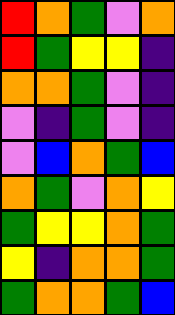[["red", "orange", "green", "violet", "orange"], ["red", "green", "yellow", "yellow", "indigo"], ["orange", "orange", "green", "violet", "indigo"], ["violet", "indigo", "green", "violet", "indigo"], ["violet", "blue", "orange", "green", "blue"], ["orange", "green", "violet", "orange", "yellow"], ["green", "yellow", "yellow", "orange", "green"], ["yellow", "indigo", "orange", "orange", "green"], ["green", "orange", "orange", "green", "blue"]]